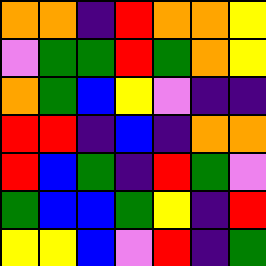[["orange", "orange", "indigo", "red", "orange", "orange", "yellow"], ["violet", "green", "green", "red", "green", "orange", "yellow"], ["orange", "green", "blue", "yellow", "violet", "indigo", "indigo"], ["red", "red", "indigo", "blue", "indigo", "orange", "orange"], ["red", "blue", "green", "indigo", "red", "green", "violet"], ["green", "blue", "blue", "green", "yellow", "indigo", "red"], ["yellow", "yellow", "blue", "violet", "red", "indigo", "green"]]